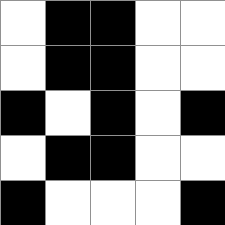[["white", "black", "black", "white", "white"], ["white", "black", "black", "white", "white"], ["black", "white", "black", "white", "black"], ["white", "black", "black", "white", "white"], ["black", "white", "white", "white", "black"]]